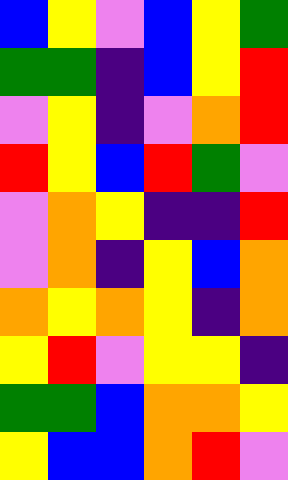[["blue", "yellow", "violet", "blue", "yellow", "green"], ["green", "green", "indigo", "blue", "yellow", "red"], ["violet", "yellow", "indigo", "violet", "orange", "red"], ["red", "yellow", "blue", "red", "green", "violet"], ["violet", "orange", "yellow", "indigo", "indigo", "red"], ["violet", "orange", "indigo", "yellow", "blue", "orange"], ["orange", "yellow", "orange", "yellow", "indigo", "orange"], ["yellow", "red", "violet", "yellow", "yellow", "indigo"], ["green", "green", "blue", "orange", "orange", "yellow"], ["yellow", "blue", "blue", "orange", "red", "violet"]]